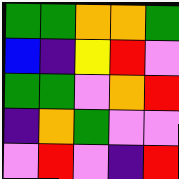[["green", "green", "orange", "orange", "green"], ["blue", "indigo", "yellow", "red", "violet"], ["green", "green", "violet", "orange", "red"], ["indigo", "orange", "green", "violet", "violet"], ["violet", "red", "violet", "indigo", "red"]]